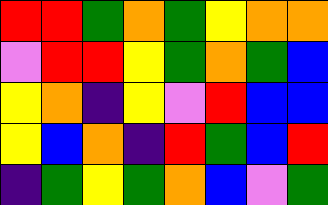[["red", "red", "green", "orange", "green", "yellow", "orange", "orange"], ["violet", "red", "red", "yellow", "green", "orange", "green", "blue"], ["yellow", "orange", "indigo", "yellow", "violet", "red", "blue", "blue"], ["yellow", "blue", "orange", "indigo", "red", "green", "blue", "red"], ["indigo", "green", "yellow", "green", "orange", "blue", "violet", "green"]]